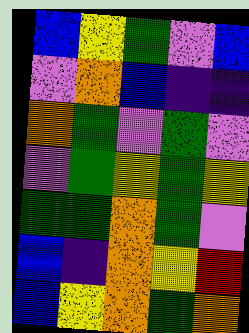[["blue", "yellow", "green", "violet", "blue"], ["violet", "orange", "blue", "indigo", "indigo"], ["orange", "green", "violet", "green", "violet"], ["violet", "green", "yellow", "green", "yellow"], ["green", "green", "orange", "green", "violet"], ["blue", "indigo", "orange", "yellow", "red"], ["blue", "yellow", "orange", "green", "orange"]]